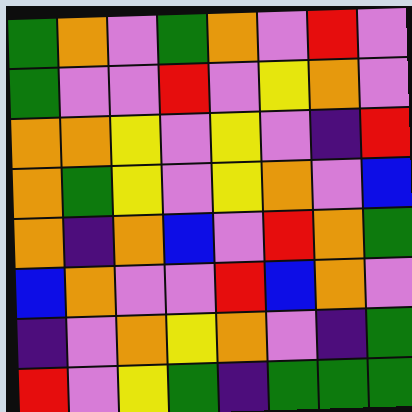[["green", "orange", "violet", "green", "orange", "violet", "red", "violet"], ["green", "violet", "violet", "red", "violet", "yellow", "orange", "violet"], ["orange", "orange", "yellow", "violet", "yellow", "violet", "indigo", "red"], ["orange", "green", "yellow", "violet", "yellow", "orange", "violet", "blue"], ["orange", "indigo", "orange", "blue", "violet", "red", "orange", "green"], ["blue", "orange", "violet", "violet", "red", "blue", "orange", "violet"], ["indigo", "violet", "orange", "yellow", "orange", "violet", "indigo", "green"], ["red", "violet", "yellow", "green", "indigo", "green", "green", "green"]]